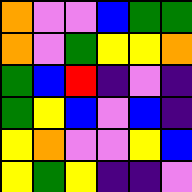[["orange", "violet", "violet", "blue", "green", "green"], ["orange", "violet", "green", "yellow", "yellow", "orange"], ["green", "blue", "red", "indigo", "violet", "indigo"], ["green", "yellow", "blue", "violet", "blue", "indigo"], ["yellow", "orange", "violet", "violet", "yellow", "blue"], ["yellow", "green", "yellow", "indigo", "indigo", "violet"]]